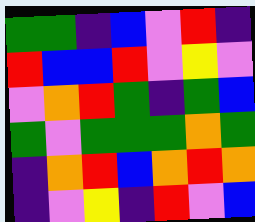[["green", "green", "indigo", "blue", "violet", "red", "indigo"], ["red", "blue", "blue", "red", "violet", "yellow", "violet"], ["violet", "orange", "red", "green", "indigo", "green", "blue"], ["green", "violet", "green", "green", "green", "orange", "green"], ["indigo", "orange", "red", "blue", "orange", "red", "orange"], ["indigo", "violet", "yellow", "indigo", "red", "violet", "blue"]]